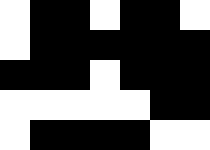[["white", "black", "black", "white", "black", "black", "white"], ["white", "black", "black", "black", "black", "black", "black"], ["black", "black", "black", "white", "black", "black", "black"], ["white", "white", "white", "white", "white", "black", "black"], ["white", "black", "black", "black", "black", "white", "white"]]